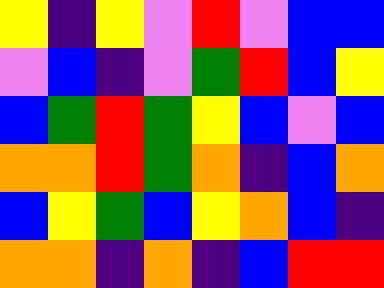[["yellow", "indigo", "yellow", "violet", "red", "violet", "blue", "blue"], ["violet", "blue", "indigo", "violet", "green", "red", "blue", "yellow"], ["blue", "green", "red", "green", "yellow", "blue", "violet", "blue"], ["orange", "orange", "red", "green", "orange", "indigo", "blue", "orange"], ["blue", "yellow", "green", "blue", "yellow", "orange", "blue", "indigo"], ["orange", "orange", "indigo", "orange", "indigo", "blue", "red", "red"]]